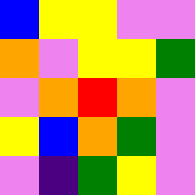[["blue", "yellow", "yellow", "violet", "violet"], ["orange", "violet", "yellow", "yellow", "green"], ["violet", "orange", "red", "orange", "violet"], ["yellow", "blue", "orange", "green", "violet"], ["violet", "indigo", "green", "yellow", "violet"]]